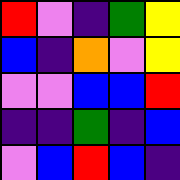[["red", "violet", "indigo", "green", "yellow"], ["blue", "indigo", "orange", "violet", "yellow"], ["violet", "violet", "blue", "blue", "red"], ["indigo", "indigo", "green", "indigo", "blue"], ["violet", "blue", "red", "blue", "indigo"]]